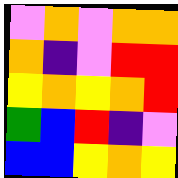[["violet", "orange", "violet", "orange", "orange"], ["orange", "indigo", "violet", "red", "red"], ["yellow", "orange", "yellow", "orange", "red"], ["green", "blue", "red", "indigo", "violet"], ["blue", "blue", "yellow", "orange", "yellow"]]